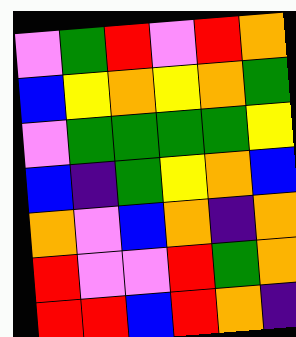[["violet", "green", "red", "violet", "red", "orange"], ["blue", "yellow", "orange", "yellow", "orange", "green"], ["violet", "green", "green", "green", "green", "yellow"], ["blue", "indigo", "green", "yellow", "orange", "blue"], ["orange", "violet", "blue", "orange", "indigo", "orange"], ["red", "violet", "violet", "red", "green", "orange"], ["red", "red", "blue", "red", "orange", "indigo"]]